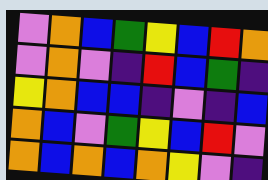[["violet", "orange", "blue", "green", "yellow", "blue", "red", "orange"], ["violet", "orange", "violet", "indigo", "red", "blue", "green", "indigo"], ["yellow", "orange", "blue", "blue", "indigo", "violet", "indigo", "blue"], ["orange", "blue", "violet", "green", "yellow", "blue", "red", "violet"], ["orange", "blue", "orange", "blue", "orange", "yellow", "violet", "indigo"]]